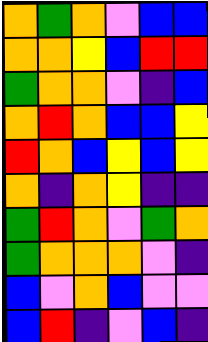[["orange", "green", "orange", "violet", "blue", "blue"], ["orange", "orange", "yellow", "blue", "red", "red"], ["green", "orange", "orange", "violet", "indigo", "blue"], ["orange", "red", "orange", "blue", "blue", "yellow"], ["red", "orange", "blue", "yellow", "blue", "yellow"], ["orange", "indigo", "orange", "yellow", "indigo", "indigo"], ["green", "red", "orange", "violet", "green", "orange"], ["green", "orange", "orange", "orange", "violet", "indigo"], ["blue", "violet", "orange", "blue", "violet", "violet"], ["blue", "red", "indigo", "violet", "blue", "indigo"]]